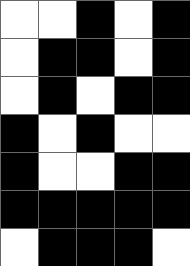[["white", "white", "black", "white", "black"], ["white", "black", "black", "white", "black"], ["white", "black", "white", "black", "black"], ["black", "white", "black", "white", "white"], ["black", "white", "white", "black", "black"], ["black", "black", "black", "black", "black"], ["white", "black", "black", "black", "white"]]